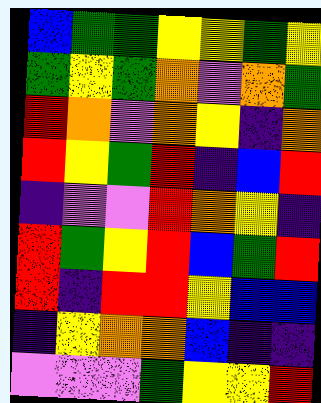[["blue", "green", "green", "yellow", "yellow", "green", "yellow"], ["green", "yellow", "green", "orange", "violet", "orange", "green"], ["red", "orange", "violet", "orange", "yellow", "indigo", "orange"], ["red", "yellow", "green", "red", "indigo", "blue", "red"], ["indigo", "violet", "violet", "red", "orange", "yellow", "indigo"], ["red", "green", "yellow", "red", "blue", "green", "red"], ["red", "indigo", "red", "red", "yellow", "blue", "blue"], ["indigo", "yellow", "orange", "orange", "blue", "indigo", "indigo"], ["violet", "violet", "violet", "green", "yellow", "yellow", "red"]]